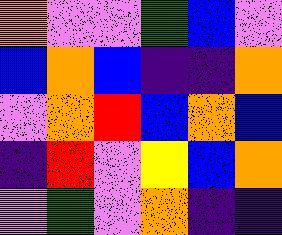[["orange", "violet", "violet", "green", "blue", "violet"], ["blue", "orange", "blue", "indigo", "indigo", "orange"], ["violet", "orange", "red", "blue", "orange", "blue"], ["indigo", "red", "violet", "yellow", "blue", "orange"], ["violet", "green", "violet", "orange", "indigo", "indigo"]]